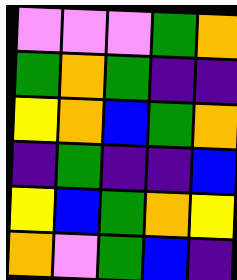[["violet", "violet", "violet", "green", "orange"], ["green", "orange", "green", "indigo", "indigo"], ["yellow", "orange", "blue", "green", "orange"], ["indigo", "green", "indigo", "indigo", "blue"], ["yellow", "blue", "green", "orange", "yellow"], ["orange", "violet", "green", "blue", "indigo"]]